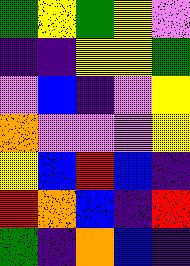[["green", "yellow", "green", "yellow", "violet"], ["indigo", "indigo", "yellow", "yellow", "green"], ["violet", "blue", "indigo", "violet", "yellow"], ["orange", "violet", "violet", "violet", "yellow"], ["yellow", "blue", "red", "blue", "indigo"], ["red", "orange", "blue", "indigo", "red"], ["green", "indigo", "orange", "blue", "indigo"]]